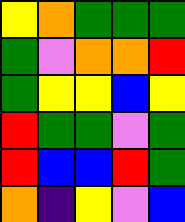[["yellow", "orange", "green", "green", "green"], ["green", "violet", "orange", "orange", "red"], ["green", "yellow", "yellow", "blue", "yellow"], ["red", "green", "green", "violet", "green"], ["red", "blue", "blue", "red", "green"], ["orange", "indigo", "yellow", "violet", "blue"]]